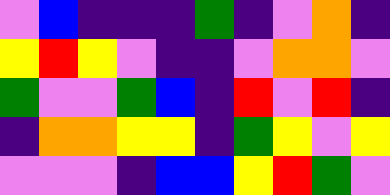[["violet", "blue", "indigo", "indigo", "indigo", "green", "indigo", "violet", "orange", "indigo"], ["yellow", "red", "yellow", "violet", "indigo", "indigo", "violet", "orange", "orange", "violet"], ["green", "violet", "violet", "green", "blue", "indigo", "red", "violet", "red", "indigo"], ["indigo", "orange", "orange", "yellow", "yellow", "indigo", "green", "yellow", "violet", "yellow"], ["violet", "violet", "violet", "indigo", "blue", "blue", "yellow", "red", "green", "violet"]]